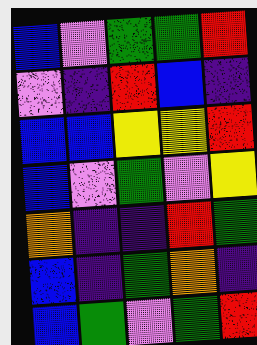[["blue", "violet", "green", "green", "red"], ["violet", "indigo", "red", "blue", "indigo"], ["blue", "blue", "yellow", "yellow", "red"], ["blue", "violet", "green", "violet", "yellow"], ["orange", "indigo", "indigo", "red", "green"], ["blue", "indigo", "green", "orange", "indigo"], ["blue", "green", "violet", "green", "red"]]